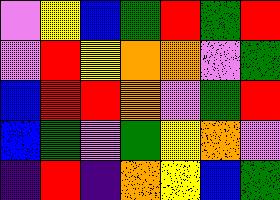[["violet", "yellow", "blue", "green", "red", "green", "red"], ["violet", "red", "yellow", "orange", "orange", "violet", "green"], ["blue", "red", "red", "orange", "violet", "green", "red"], ["blue", "green", "violet", "green", "yellow", "orange", "violet"], ["indigo", "red", "indigo", "orange", "yellow", "blue", "green"]]